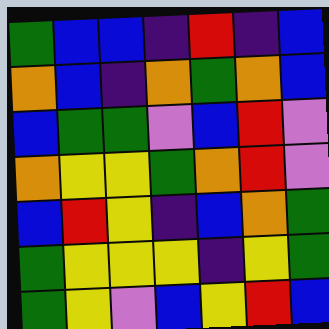[["green", "blue", "blue", "indigo", "red", "indigo", "blue"], ["orange", "blue", "indigo", "orange", "green", "orange", "blue"], ["blue", "green", "green", "violet", "blue", "red", "violet"], ["orange", "yellow", "yellow", "green", "orange", "red", "violet"], ["blue", "red", "yellow", "indigo", "blue", "orange", "green"], ["green", "yellow", "yellow", "yellow", "indigo", "yellow", "green"], ["green", "yellow", "violet", "blue", "yellow", "red", "blue"]]